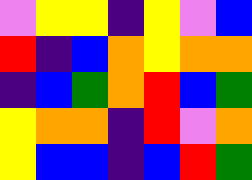[["violet", "yellow", "yellow", "indigo", "yellow", "violet", "blue"], ["red", "indigo", "blue", "orange", "yellow", "orange", "orange"], ["indigo", "blue", "green", "orange", "red", "blue", "green"], ["yellow", "orange", "orange", "indigo", "red", "violet", "orange"], ["yellow", "blue", "blue", "indigo", "blue", "red", "green"]]